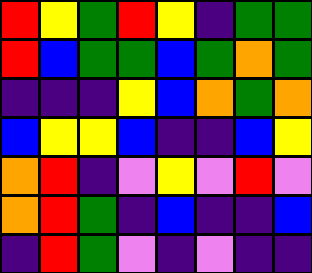[["red", "yellow", "green", "red", "yellow", "indigo", "green", "green"], ["red", "blue", "green", "green", "blue", "green", "orange", "green"], ["indigo", "indigo", "indigo", "yellow", "blue", "orange", "green", "orange"], ["blue", "yellow", "yellow", "blue", "indigo", "indigo", "blue", "yellow"], ["orange", "red", "indigo", "violet", "yellow", "violet", "red", "violet"], ["orange", "red", "green", "indigo", "blue", "indigo", "indigo", "blue"], ["indigo", "red", "green", "violet", "indigo", "violet", "indigo", "indigo"]]